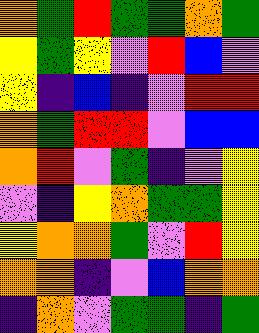[["orange", "green", "red", "green", "green", "orange", "green"], ["yellow", "green", "yellow", "violet", "red", "blue", "violet"], ["yellow", "indigo", "blue", "indigo", "violet", "red", "red"], ["orange", "green", "red", "red", "violet", "blue", "blue"], ["orange", "red", "violet", "green", "indigo", "violet", "yellow"], ["violet", "indigo", "yellow", "orange", "green", "green", "yellow"], ["yellow", "orange", "orange", "green", "violet", "red", "yellow"], ["orange", "orange", "indigo", "violet", "blue", "orange", "orange"], ["indigo", "orange", "violet", "green", "green", "indigo", "green"]]